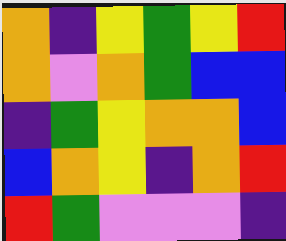[["orange", "indigo", "yellow", "green", "yellow", "red"], ["orange", "violet", "orange", "green", "blue", "blue"], ["indigo", "green", "yellow", "orange", "orange", "blue"], ["blue", "orange", "yellow", "indigo", "orange", "red"], ["red", "green", "violet", "violet", "violet", "indigo"]]